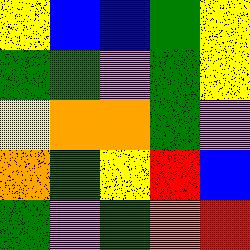[["yellow", "blue", "blue", "green", "yellow"], ["green", "green", "violet", "green", "yellow"], ["yellow", "orange", "orange", "green", "violet"], ["orange", "green", "yellow", "red", "blue"], ["green", "violet", "green", "orange", "red"]]